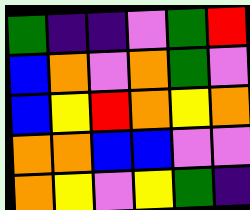[["green", "indigo", "indigo", "violet", "green", "red"], ["blue", "orange", "violet", "orange", "green", "violet"], ["blue", "yellow", "red", "orange", "yellow", "orange"], ["orange", "orange", "blue", "blue", "violet", "violet"], ["orange", "yellow", "violet", "yellow", "green", "indigo"]]